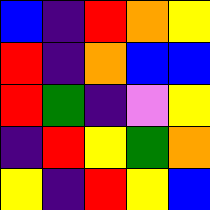[["blue", "indigo", "red", "orange", "yellow"], ["red", "indigo", "orange", "blue", "blue"], ["red", "green", "indigo", "violet", "yellow"], ["indigo", "red", "yellow", "green", "orange"], ["yellow", "indigo", "red", "yellow", "blue"]]